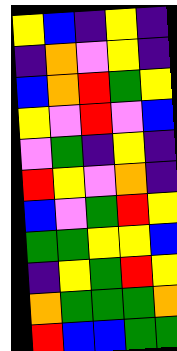[["yellow", "blue", "indigo", "yellow", "indigo"], ["indigo", "orange", "violet", "yellow", "indigo"], ["blue", "orange", "red", "green", "yellow"], ["yellow", "violet", "red", "violet", "blue"], ["violet", "green", "indigo", "yellow", "indigo"], ["red", "yellow", "violet", "orange", "indigo"], ["blue", "violet", "green", "red", "yellow"], ["green", "green", "yellow", "yellow", "blue"], ["indigo", "yellow", "green", "red", "yellow"], ["orange", "green", "green", "green", "orange"], ["red", "blue", "blue", "green", "green"]]